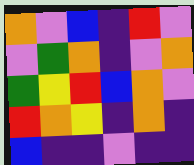[["orange", "violet", "blue", "indigo", "red", "violet"], ["violet", "green", "orange", "indigo", "violet", "orange"], ["green", "yellow", "red", "blue", "orange", "violet"], ["red", "orange", "yellow", "indigo", "orange", "indigo"], ["blue", "indigo", "indigo", "violet", "indigo", "indigo"]]